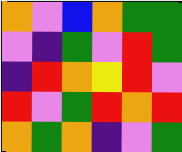[["orange", "violet", "blue", "orange", "green", "green"], ["violet", "indigo", "green", "violet", "red", "green"], ["indigo", "red", "orange", "yellow", "red", "violet"], ["red", "violet", "green", "red", "orange", "red"], ["orange", "green", "orange", "indigo", "violet", "green"]]